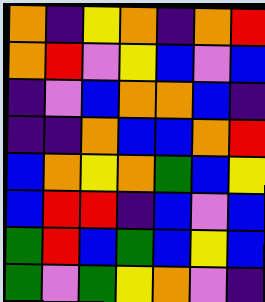[["orange", "indigo", "yellow", "orange", "indigo", "orange", "red"], ["orange", "red", "violet", "yellow", "blue", "violet", "blue"], ["indigo", "violet", "blue", "orange", "orange", "blue", "indigo"], ["indigo", "indigo", "orange", "blue", "blue", "orange", "red"], ["blue", "orange", "yellow", "orange", "green", "blue", "yellow"], ["blue", "red", "red", "indigo", "blue", "violet", "blue"], ["green", "red", "blue", "green", "blue", "yellow", "blue"], ["green", "violet", "green", "yellow", "orange", "violet", "indigo"]]